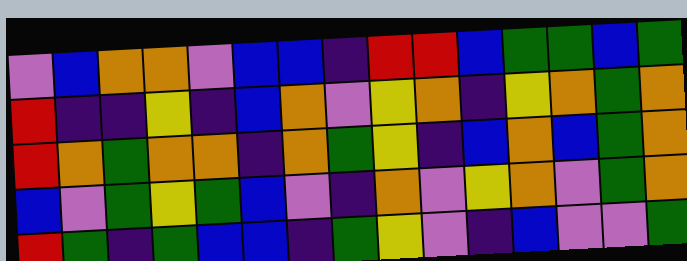[["violet", "blue", "orange", "orange", "violet", "blue", "blue", "indigo", "red", "red", "blue", "green", "green", "blue", "green"], ["red", "indigo", "indigo", "yellow", "indigo", "blue", "orange", "violet", "yellow", "orange", "indigo", "yellow", "orange", "green", "orange"], ["red", "orange", "green", "orange", "orange", "indigo", "orange", "green", "yellow", "indigo", "blue", "orange", "blue", "green", "orange"], ["blue", "violet", "green", "yellow", "green", "blue", "violet", "indigo", "orange", "violet", "yellow", "orange", "violet", "green", "orange"], ["red", "green", "indigo", "green", "blue", "blue", "indigo", "green", "yellow", "violet", "indigo", "blue", "violet", "violet", "green"]]